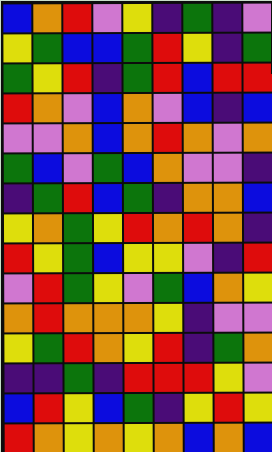[["blue", "orange", "red", "violet", "yellow", "indigo", "green", "indigo", "violet"], ["yellow", "green", "blue", "blue", "green", "red", "yellow", "indigo", "green"], ["green", "yellow", "red", "indigo", "green", "red", "blue", "red", "red"], ["red", "orange", "violet", "blue", "orange", "violet", "blue", "indigo", "blue"], ["violet", "violet", "orange", "blue", "orange", "red", "orange", "violet", "orange"], ["green", "blue", "violet", "green", "blue", "orange", "violet", "violet", "indigo"], ["indigo", "green", "red", "blue", "green", "indigo", "orange", "orange", "blue"], ["yellow", "orange", "green", "yellow", "red", "orange", "red", "orange", "indigo"], ["red", "yellow", "green", "blue", "yellow", "yellow", "violet", "indigo", "red"], ["violet", "red", "green", "yellow", "violet", "green", "blue", "orange", "yellow"], ["orange", "red", "orange", "orange", "orange", "yellow", "indigo", "violet", "violet"], ["yellow", "green", "red", "orange", "yellow", "red", "indigo", "green", "orange"], ["indigo", "indigo", "green", "indigo", "red", "red", "red", "yellow", "violet"], ["blue", "red", "yellow", "blue", "green", "indigo", "yellow", "red", "yellow"], ["red", "orange", "yellow", "orange", "yellow", "orange", "blue", "orange", "blue"]]